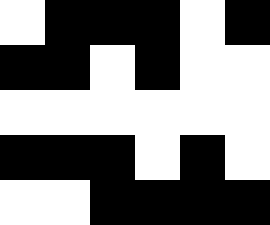[["white", "black", "black", "black", "white", "black"], ["black", "black", "white", "black", "white", "white"], ["white", "white", "white", "white", "white", "white"], ["black", "black", "black", "white", "black", "white"], ["white", "white", "black", "black", "black", "black"]]